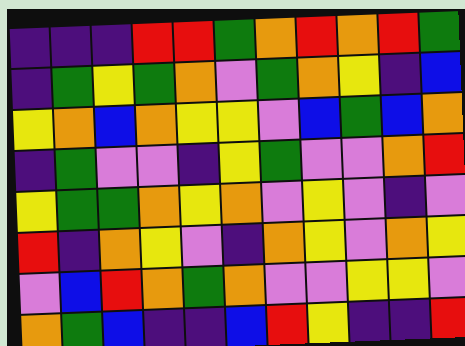[["indigo", "indigo", "indigo", "red", "red", "green", "orange", "red", "orange", "red", "green"], ["indigo", "green", "yellow", "green", "orange", "violet", "green", "orange", "yellow", "indigo", "blue"], ["yellow", "orange", "blue", "orange", "yellow", "yellow", "violet", "blue", "green", "blue", "orange"], ["indigo", "green", "violet", "violet", "indigo", "yellow", "green", "violet", "violet", "orange", "red"], ["yellow", "green", "green", "orange", "yellow", "orange", "violet", "yellow", "violet", "indigo", "violet"], ["red", "indigo", "orange", "yellow", "violet", "indigo", "orange", "yellow", "violet", "orange", "yellow"], ["violet", "blue", "red", "orange", "green", "orange", "violet", "violet", "yellow", "yellow", "violet"], ["orange", "green", "blue", "indigo", "indigo", "blue", "red", "yellow", "indigo", "indigo", "red"]]